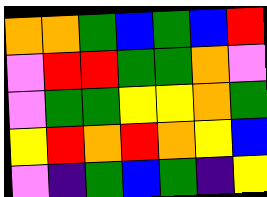[["orange", "orange", "green", "blue", "green", "blue", "red"], ["violet", "red", "red", "green", "green", "orange", "violet"], ["violet", "green", "green", "yellow", "yellow", "orange", "green"], ["yellow", "red", "orange", "red", "orange", "yellow", "blue"], ["violet", "indigo", "green", "blue", "green", "indigo", "yellow"]]